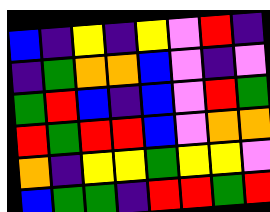[["blue", "indigo", "yellow", "indigo", "yellow", "violet", "red", "indigo"], ["indigo", "green", "orange", "orange", "blue", "violet", "indigo", "violet"], ["green", "red", "blue", "indigo", "blue", "violet", "red", "green"], ["red", "green", "red", "red", "blue", "violet", "orange", "orange"], ["orange", "indigo", "yellow", "yellow", "green", "yellow", "yellow", "violet"], ["blue", "green", "green", "indigo", "red", "red", "green", "red"]]